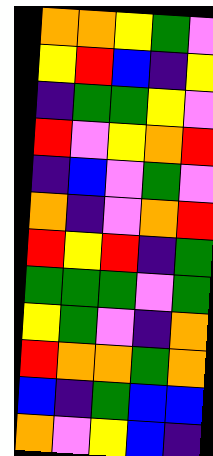[["orange", "orange", "yellow", "green", "violet"], ["yellow", "red", "blue", "indigo", "yellow"], ["indigo", "green", "green", "yellow", "violet"], ["red", "violet", "yellow", "orange", "red"], ["indigo", "blue", "violet", "green", "violet"], ["orange", "indigo", "violet", "orange", "red"], ["red", "yellow", "red", "indigo", "green"], ["green", "green", "green", "violet", "green"], ["yellow", "green", "violet", "indigo", "orange"], ["red", "orange", "orange", "green", "orange"], ["blue", "indigo", "green", "blue", "blue"], ["orange", "violet", "yellow", "blue", "indigo"]]